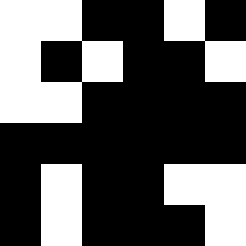[["white", "white", "black", "black", "white", "black"], ["white", "black", "white", "black", "black", "white"], ["white", "white", "black", "black", "black", "black"], ["black", "black", "black", "black", "black", "black"], ["black", "white", "black", "black", "white", "white"], ["black", "white", "black", "black", "black", "white"]]